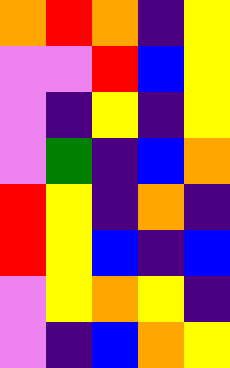[["orange", "red", "orange", "indigo", "yellow"], ["violet", "violet", "red", "blue", "yellow"], ["violet", "indigo", "yellow", "indigo", "yellow"], ["violet", "green", "indigo", "blue", "orange"], ["red", "yellow", "indigo", "orange", "indigo"], ["red", "yellow", "blue", "indigo", "blue"], ["violet", "yellow", "orange", "yellow", "indigo"], ["violet", "indigo", "blue", "orange", "yellow"]]